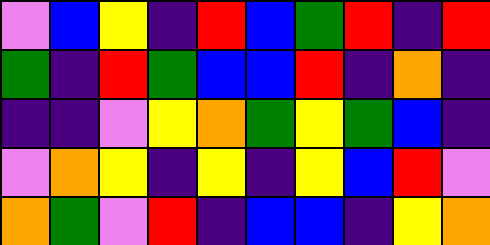[["violet", "blue", "yellow", "indigo", "red", "blue", "green", "red", "indigo", "red"], ["green", "indigo", "red", "green", "blue", "blue", "red", "indigo", "orange", "indigo"], ["indigo", "indigo", "violet", "yellow", "orange", "green", "yellow", "green", "blue", "indigo"], ["violet", "orange", "yellow", "indigo", "yellow", "indigo", "yellow", "blue", "red", "violet"], ["orange", "green", "violet", "red", "indigo", "blue", "blue", "indigo", "yellow", "orange"]]